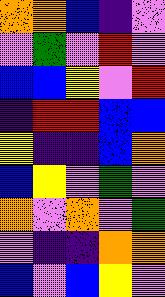[["orange", "orange", "blue", "indigo", "violet"], ["violet", "green", "violet", "red", "violet"], ["blue", "blue", "yellow", "violet", "red"], ["indigo", "red", "red", "blue", "blue"], ["yellow", "indigo", "indigo", "blue", "orange"], ["blue", "yellow", "violet", "green", "violet"], ["orange", "violet", "orange", "violet", "green"], ["violet", "indigo", "indigo", "orange", "orange"], ["blue", "violet", "blue", "yellow", "violet"]]